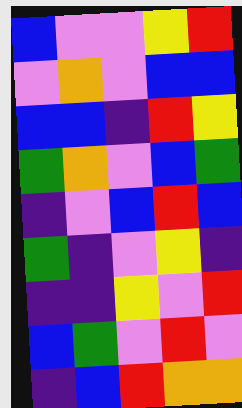[["blue", "violet", "violet", "yellow", "red"], ["violet", "orange", "violet", "blue", "blue"], ["blue", "blue", "indigo", "red", "yellow"], ["green", "orange", "violet", "blue", "green"], ["indigo", "violet", "blue", "red", "blue"], ["green", "indigo", "violet", "yellow", "indigo"], ["indigo", "indigo", "yellow", "violet", "red"], ["blue", "green", "violet", "red", "violet"], ["indigo", "blue", "red", "orange", "orange"]]